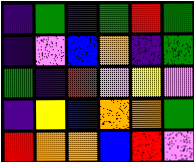[["indigo", "green", "indigo", "green", "red", "green"], ["indigo", "violet", "blue", "orange", "indigo", "green"], ["green", "indigo", "red", "violet", "yellow", "violet"], ["indigo", "yellow", "blue", "orange", "orange", "green"], ["red", "orange", "orange", "blue", "red", "violet"]]